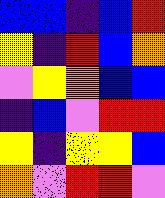[["blue", "blue", "indigo", "blue", "red"], ["yellow", "indigo", "red", "blue", "orange"], ["violet", "yellow", "orange", "blue", "blue"], ["indigo", "blue", "violet", "red", "red"], ["yellow", "indigo", "yellow", "yellow", "blue"], ["orange", "violet", "red", "red", "violet"]]